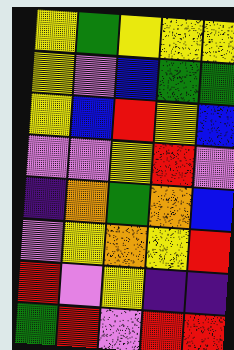[["yellow", "green", "yellow", "yellow", "yellow"], ["yellow", "violet", "blue", "green", "green"], ["yellow", "blue", "red", "yellow", "blue"], ["violet", "violet", "yellow", "red", "violet"], ["indigo", "orange", "green", "orange", "blue"], ["violet", "yellow", "orange", "yellow", "red"], ["red", "violet", "yellow", "indigo", "indigo"], ["green", "red", "violet", "red", "red"]]